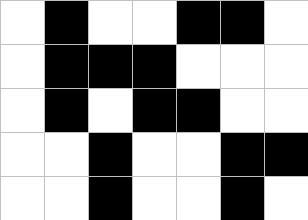[["white", "black", "white", "white", "black", "black", "white"], ["white", "black", "black", "black", "white", "white", "white"], ["white", "black", "white", "black", "black", "white", "white"], ["white", "white", "black", "white", "white", "black", "black"], ["white", "white", "black", "white", "white", "black", "white"]]